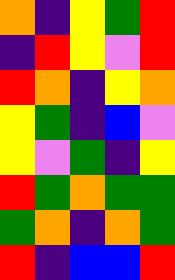[["orange", "indigo", "yellow", "green", "red"], ["indigo", "red", "yellow", "violet", "red"], ["red", "orange", "indigo", "yellow", "orange"], ["yellow", "green", "indigo", "blue", "violet"], ["yellow", "violet", "green", "indigo", "yellow"], ["red", "green", "orange", "green", "green"], ["green", "orange", "indigo", "orange", "green"], ["red", "indigo", "blue", "blue", "red"]]